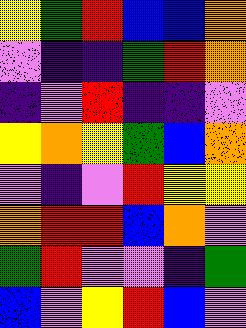[["yellow", "green", "red", "blue", "blue", "orange"], ["violet", "indigo", "indigo", "green", "red", "orange"], ["indigo", "violet", "red", "indigo", "indigo", "violet"], ["yellow", "orange", "yellow", "green", "blue", "orange"], ["violet", "indigo", "violet", "red", "yellow", "yellow"], ["orange", "red", "red", "blue", "orange", "violet"], ["green", "red", "violet", "violet", "indigo", "green"], ["blue", "violet", "yellow", "red", "blue", "violet"]]